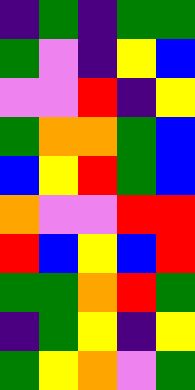[["indigo", "green", "indigo", "green", "green"], ["green", "violet", "indigo", "yellow", "blue"], ["violet", "violet", "red", "indigo", "yellow"], ["green", "orange", "orange", "green", "blue"], ["blue", "yellow", "red", "green", "blue"], ["orange", "violet", "violet", "red", "red"], ["red", "blue", "yellow", "blue", "red"], ["green", "green", "orange", "red", "green"], ["indigo", "green", "yellow", "indigo", "yellow"], ["green", "yellow", "orange", "violet", "green"]]